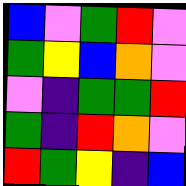[["blue", "violet", "green", "red", "violet"], ["green", "yellow", "blue", "orange", "violet"], ["violet", "indigo", "green", "green", "red"], ["green", "indigo", "red", "orange", "violet"], ["red", "green", "yellow", "indigo", "blue"]]